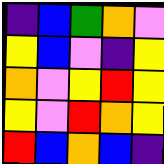[["indigo", "blue", "green", "orange", "violet"], ["yellow", "blue", "violet", "indigo", "yellow"], ["orange", "violet", "yellow", "red", "yellow"], ["yellow", "violet", "red", "orange", "yellow"], ["red", "blue", "orange", "blue", "indigo"]]